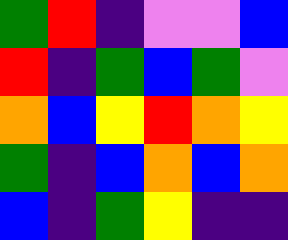[["green", "red", "indigo", "violet", "violet", "blue"], ["red", "indigo", "green", "blue", "green", "violet"], ["orange", "blue", "yellow", "red", "orange", "yellow"], ["green", "indigo", "blue", "orange", "blue", "orange"], ["blue", "indigo", "green", "yellow", "indigo", "indigo"]]